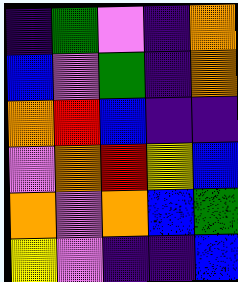[["indigo", "green", "violet", "indigo", "orange"], ["blue", "violet", "green", "indigo", "orange"], ["orange", "red", "blue", "indigo", "indigo"], ["violet", "orange", "red", "yellow", "blue"], ["orange", "violet", "orange", "blue", "green"], ["yellow", "violet", "indigo", "indigo", "blue"]]